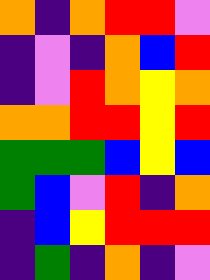[["orange", "indigo", "orange", "red", "red", "violet"], ["indigo", "violet", "indigo", "orange", "blue", "red"], ["indigo", "violet", "red", "orange", "yellow", "orange"], ["orange", "orange", "red", "red", "yellow", "red"], ["green", "green", "green", "blue", "yellow", "blue"], ["green", "blue", "violet", "red", "indigo", "orange"], ["indigo", "blue", "yellow", "red", "red", "red"], ["indigo", "green", "indigo", "orange", "indigo", "violet"]]